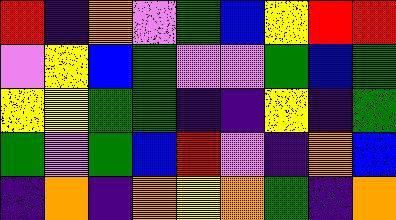[["red", "indigo", "orange", "violet", "green", "blue", "yellow", "red", "red"], ["violet", "yellow", "blue", "green", "violet", "violet", "green", "blue", "green"], ["yellow", "yellow", "green", "green", "indigo", "indigo", "yellow", "indigo", "green"], ["green", "violet", "green", "blue", "red", "violet", "indigo", "orange", "blue"], ["indigo", "orange", "indigo", "orange", "yellow", "orange", "green", "indigo", "orange"]]